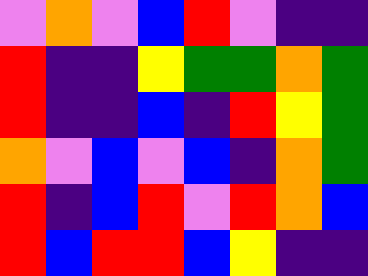[["violet", "orange", "violet", "blue", "red", "violet", "indigo", "indigo"], ["red", "indigo", "indigo", "yellow", "green", "green", "orange", "green"], ["red", "indigo", "indigo", "blue", "indigo", "red", "yellow", "green"], ["orange", "violet", "blue", "violet", "blue", "indigo", "orange", "green"], ["red", "indigo", "blue", "red", "violet", "red", "orange", "blue"], ["red", "blue", "red", "red", "blue", "yellow", "indigo", "indigo"]]